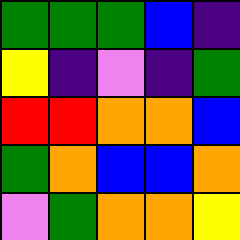[["green", "green", "green", "blue", "indigo"], ["yellow", "indigo", "violet", "indigo", "green"], ["red", "red", "orange", "orange", "blue"], ["green", "orange", "blue", "blue", "orange"], ["violet", "green", "orange", "orange", "yellow"]]